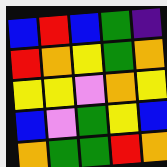[["blue", "red", "blue", "green", "indigo"], ["red", "orange", "yellow", "green", "orange"], ["yellow", "yellow", "violet", "orange", "yellow"], ["blue", "violet", "green", "yellow", "blue"], ["orange", "green", "green", "red", "orange"]]